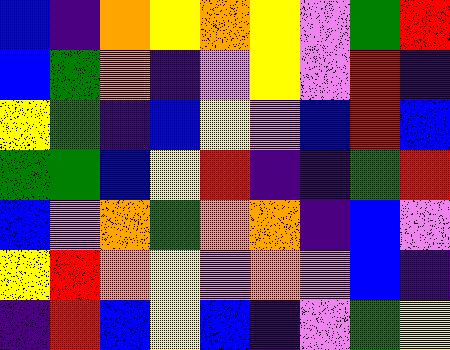[["blue", "indigo", "orange", "yellow", "orange", "yellow", "violet", "green", "red"], ["blue", "green", "orange", "indigo", "violet", "yellow", "violet", "red", "indigo"], ["yellow", "green", "indigo", "blue", "yellow", "violet", "blue", "red", "blue"], ["green", "green", "blue", "yellow", "red", "indigo", "indigo", "green", "red"], ["blue", "violet", "orange", "green", "orange", "orange", "indigo", "blue", "violet"], ["yellow", "red", "orange", "yellow", "violet", "orange", "violet", "blue", "indigo"], ["indigo", "red", "blue", "yellow", "blue", "indigo", "violet", "green", "yellow"]]